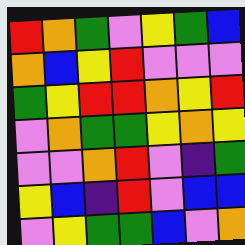[["red", "orange", "green", "violet", "yellow", "green", "blue"], ["orange", "blue", "yellow", "red", "violet", "violet", "violet"], ["green", "yellow", "red", "red", "orange", "yellow", "red"], ["violet", "orange", "green", "green", "yellow", "orange", "yellow"], ["violet", "violet", "orange", "red", "violet", "indigo", "green"], ["yellow", "blue", "indigo", "red", "violet", "blue", "blue"], ["violet", "yellow", "green", "green", "blue", "violet", "orange"]]